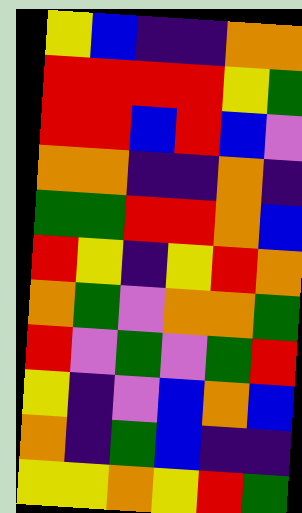[["yellow", "blue", "indigo", "indigo", "orange", "orange"], ["red", "red", "red", "red", "yellow", "green"], ["red", "red", "blue", "red", "blue", "violet"], ["orange", "orange", "indigo", "indigo", "orange", "indigo"], ["green", "green", "red", "red", "orange", "blue"], ["red", "yellow", "indigo", "yellow", "red", "orange"], ["orange", "green", "violet", "orange", "orange", "green"], ["red", "violet", "green", "violet", "green", "red"], ["yellow", "indigo", "violet", "blue", "orange", "blue"], ["orange", "indigo", "green", "blue", "indigo", "indigo"], ["yellow", "yellow", "orange", "yellow", "red", "green"]]